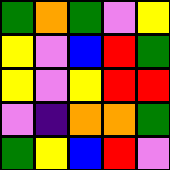[["green", "orange", "green", "violet", "yellow"], ["yellow", "violet", "blue", "red", "green"], ["yellow", "violet", "yellow", "red", "red"], ["violet", "indigo", "orange", "orange", "green"], ["green", "yellow", "blue", "red", "violet"]]